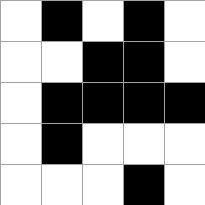[["white", "black", "white", "black", "white"], ["white", "white", "black", "black", "white"], ["white", "black", "black", "black", "black"], ["white", "black", "white", "white", "white"], ["white", "white", "white", "black", "white"]]